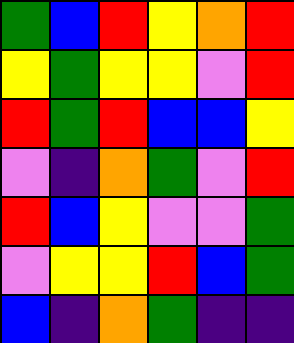[["green", "blue", "red", "yellow", "orange", "red"], ["yellow", "green", "yellow", "yellow", "violet", "red"], ["red", "green", "red", "blue", "blue", "yellow"], ["violet", "indigo", "orange", "green", "violet", "red"], ["red", "blue", "yellow", "violet", "violet", "green"], ["violet", "yellow", "yellow", "red", "blue", "green"], ["blue", "indigo", "orange", "green", "indigo", "indigo"]]